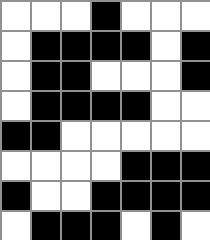[["white", "white", "white", "black", "white", "white", "white"], ["white", "black", "black", "black", "black", "white", "black"], ["white", "black", "black", "white", "white", "white", "black"], ["white", "black", "black", "black", "black", "white", "white"], ["black", "black", "white", "white", "white", "white", "white"], ["white", "white", "white", "white", "black", "black", "black"], ["black", "white", "white", "black", "black", "black", "black"], ["white", "black", "black", "black", "white", "black", "white"]]